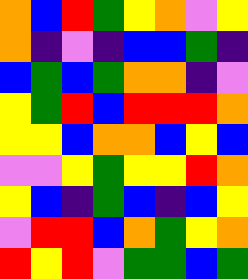[["orange", "blue", "red", "green", "yellow", "orange", "violet", "yellow"], ["orange", "indigo", "violet", "indigo", "blue", "blue", "green", "indigo"], ["blue", "green", "blue", "green", "orange", "orange", "indigo", "violet"], ["yellow", "green", "red", "blue", "red", "red", "red", "orange"], ["yellow", "yellow", "blue", "orange", "orange", "blue", "yellow", "blue"], ["violet", "violet", "yellow", "green", "yellow", "yellow", "red", "orange"], ["yellow", "blue", "indigo", "green", "blue", "indigo", "blue", "yellow"], ["violet", "red", "red", "blue", "orange", "green", "yellow", "orange"], ["red", "yellow", "red", "violet", "green", "green", "blue", "green"]]